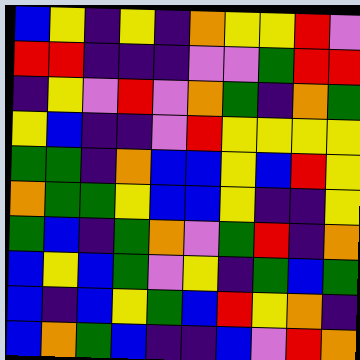[["blue", "yellow", "indigo", "yellow", "indigo", "orange", "yellow", "yellow", "red", "violet"], ["red", "red", "indigo", "indigo", "indigo", "violet", "violet", "green", "red", "red"], ["indigo", "yellow", "violet", "red", "violet", "orange", "green", "indigo", "orange", "green"], ["yellow", "blue", "indigo", "indigo", "violet", "red", "yellow", "yellow", "yellow", "yellow"], ["green", "green", "indigo", "orange", "blue", "blue", "yellow", "blue", "red", "yellow"], ["orange", "green", "green", "yellow", "blue", "blue", "yellow", "indigo", "indigo", "yellow"], ["green", "blue", "indigo", "green", "orange", "violet", "green", "red", "indigo", "orange"], ["blue", "yellow", "blue", "green", "violet", "yellow", "indigo", "green", "blue", "green"], ["blue", "indigo", "blue", "yellow", "green", "blue", "red", "yellow", "orange", "indigo"], ["blue", "orange", "green", "blue", "indigo", "indigo", "blue", "violet", "red", "orange"]]